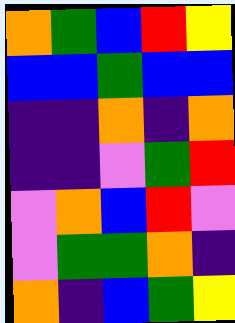[["orange", "green", "blue", "red", "yellow"], ["blue", "blue", "green", "blue", "blue"], ["indigo", "indigo", "orange", "indigo", "orange"], ["indigo", "indigo", "violet", "green", "red"], ["violet", "orange", "blue", "red", "violet"], ["violet", "green", "green", "orange", "indigo"], ["orange", "indigo", "blue", "green", "yellow"]]